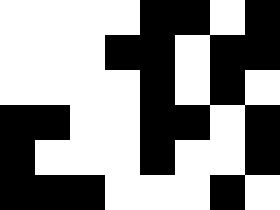[["white", "white", "white", "white", "black", "black", "white", "black"], ["white", "white", "white", "black", "black", "white", "black", "black"], ["white", "white", "white", "white", "black", "white", "black", "white"], ["black", "black", "white", "white", "black", "black", "white", "black"], ["black", "white", "white", "white", "black", "white", "white", "black"], ["black", "black", "black", "white", "white", "white", "black", "white"]]